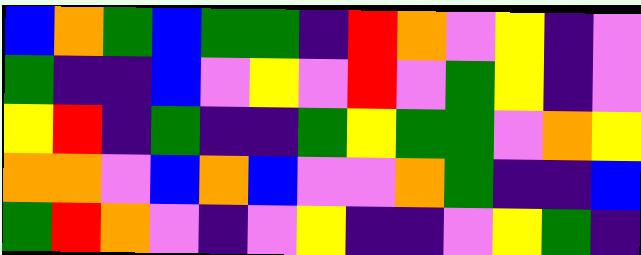[["blue", "orange", "green", "blue", "green", "green", "indigo", "red", "orange", "violet", "yellow", "indigo", "violet"], ["green", "indigo", "indigo", "blue", "violet", "yellow", "violet", "red", "violet", "green", "yellow", "indigo", "violet"], ["yellow", "red", "indigo", "green", "indigo", "indigo", "green", "yellow", "green", "green", "violet", "orange", "yellow"], ["orange", "orange", "violet", "blue", "orange", "blue", "violet", "violet", "orange", "green", "indigo", "indigo", "blue"], ["green", "red", "orange", "violet", "indigo", "violet", "yellow", "indigo", "indigo", "violet", "yellow", "green", "indigo"]]